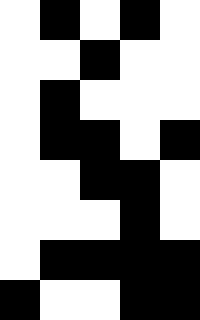[["white", "black", "white", "black", "white"], ["white", "white", "black", "white", "white"], ["white", "black", "white", "white", "white"], ["white", "black", "black", "white", "black"], ["white", "white", "black", "black", "white"], ["white", "white", "white", "black", "white"], ["white", "black", "black", "black", "black"], ["black", "white", "white", "black", "black"]]